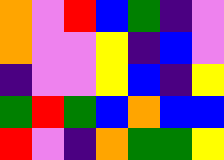[["orange", "violet", "red", "blue", "green", "indigo", "violet"], ["orange", "violet", "violet", "yellow", "indigo", "blue", "violet"], ["indigo", "violet", "violet", "yellow", "blue", "indigo", "yellow"], ["green", "red", "green", "blue", "orange", "blue", "blue"], ["red", "violet", "indigo", "orange", "green", "green", "yellow"]]